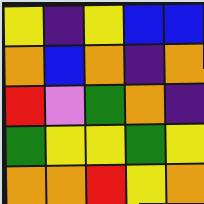[["yellow", "indigo", "yellow", "blue", "blue"], ["orange", "blue", "orange", "indigo", "orange"], ["red", "violet", "green", "orange", "indigo"], ["green", "yellow", "yellow", "green", "yellow"], ["orange", "orange", "red", "yellow", "orange"]]